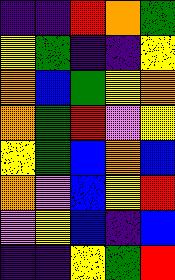[["indigo", "indigo", "red", "orange", "green"], ["yellow", "green", "indigo", "indigo", "yellow"], ["orange", "blue", "green", "yellow", "orange"], ["orange", "green", "red", "violet", "yellow"], ["yellow", "green", "blue", "orange", "blue"], ["orange", "violet", "blue", "yellow", "red"], ["violet", "yellow", "blue", "indigo", "blue"], ["indigo", "indigo", "yellow", "green", "red"]]